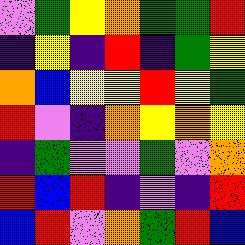[["violet", "green", "yellow", "orange", "green", "green", "red"], ["indigo", "yellow", "indigo", "red", "indigo", "green", "yellow"], ["orange", "blue", "yellow", "yellow", "red", "yellow", "green"], ["red", "violet", "indigo", "orange", "yellow", "orange", "yellow"], ["indigo", "green", "violet", "violet", "green", "violet", "orange"], ["red", "blue", "red", "indigo", "violet", "indigo", "red"], ["blue", "red", "violet", "orange", "green", "red", "blue"]]